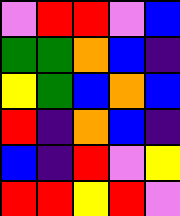[["violet", "red", "red", "violet", "blue"], ["green", "green", "orange", "blue", "indigo"], ["yellow", "green", "blue", "orange", "blue"], ["red", "indigo", "orange", "blue", "indigo"], ["blue", "indigo", "red", "violet", "yellow"], ["red", "red", "yellow", "red", "violet"]]